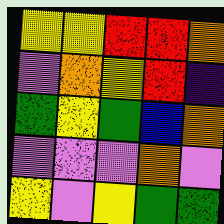[["yellow", "yellow", "red", "red", "orange"], ["violet", "orange", "yellow", "red", "indigo"], ["green", "yellow", "green", "blue", "orange"], ["violet", "violet", "violet", "orange", "violet"], ["yellow", "violet", "yellow", "green", "green"]]